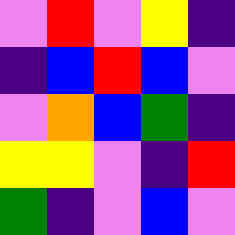[["violet", "red", "violet", "yellow", "indigo"], ["indigo", "blue", "red", "blue", "violet"], ["violet", "orange", "blue", "green", "indigo"], ["yellow", "yellow", "violet", "indigo", "red"], ["green", "indigo", "violet", "blue", "violet"]]